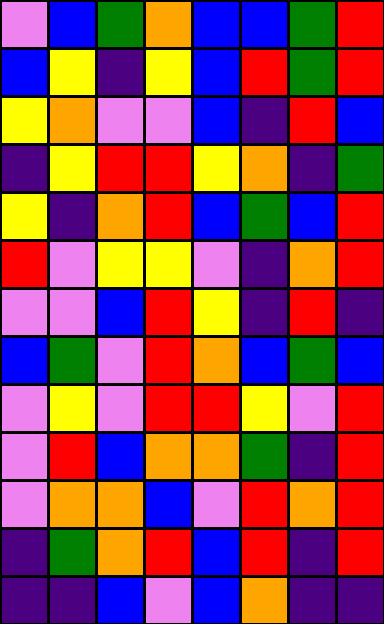[["violet", "blue", "green", "orange", "blue", "blue", "green", "red"], ["blue", "yellow", "indigo", "yellow", "blue", "red", "green", "red"], ["yellow", "orange", "violet", "violet", "blue", "indigo", "red", "blue"], ["indigo", "yellow", "red", "red", "yellow", "orange", "indigo", "green"], ["yellow", "indigo", "orange", "red", "blue", "green", "blue", "red"], ["red", "violet", "yellow", "yellow", "violet", "indigo", "orange", "red"], ["violet", "violet", "blue", "red", "yellow", "indigo", "red", "indigo"], ["blue", "green", "violet", "red", "orange", "blue", "green", "blue"], ["violet", "yellow", "violet", "red", "red", "yellow", "violet", "red"], ["violet", "red", "blue", "orange", "orange", "green", "indigo", "red"], ["violet", "orange", "orange", "blue", "violet", "red", "orange", "red"], ["indigo", "green", "orange", "red", "blue", "red", "indigo", "red"], ["indigo", "indigo", "blue", "violet", "blue", "orange", "indigo", "indigo"]]